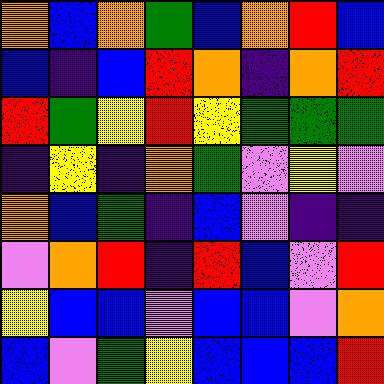[["orange", "blue", "orange", "green", "blue", "orange", "red", "blue"], ["blue", "indigo", "blue", "red", "orange", "indigo", "orange", "red"], ["red", "green", "yellow", "red", "yellow", "green", "green", "green"], ["indigo", "yellow", "indigo", "orange", "green", "violet", "yellow", "violet"], ["orange", "blue", "green", "indigo", "blue", "violet", "indigo", "indigo"], ["violet", "orange", "red", "indigo", "red", "blue", "violet", "red"], ["yellow", "blue", "blue", "violet", "blue", "blue", "violet", "orange"], ["blue", "violet", "green", "yellow", "blue", "blue", "blue", "red"]]